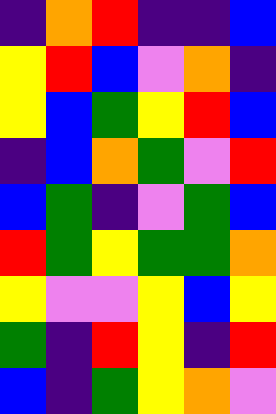[["indigo", "orange", "red", "indigo", "indigo", "blue"], ["yellow", "red", "blue", "violet", "orange", "indigo"], ["yellow", "blue", "green", "yellow", "red", "blue"], ["indigo", "blue", "orange", "green", "violet", "red"], ["blue", "green", "indigo", "violet", "green", "blue"], ["red", "green", "yellow", "green", "green", "orange"], ["yellow", "violet", "violet", "yellow", "blue", "yellow"], ["green", "indigo", "red", "yellow", "indigo", "red"], ["blue", "indigo", "green", "yellow", "orange", "violet"]]